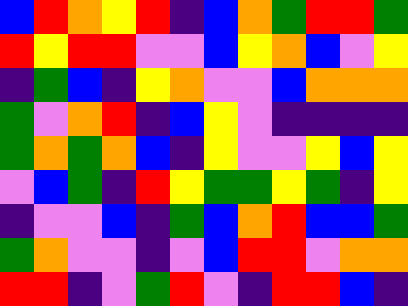[["blue", "red", "orange", "yellow", "red", "indigo", "blue", "orange", "green", "red", "red", "green"], ["red", "yellow", "red", "red", "violet", "violet", "blue", "yellow", "orange", "blue", "violet", "yellow"], ["indigo", "green", "blue", "indigo", "yellow", "orange", "violet", "violet", "blue", "orange", "orange", "orange"], ["green", "violet", "orange", "red", "indigo", "blue", "yellow", "violet", "indigo", "indigo", "indigo", "indigo"], ["green", "orange", "green", "orange", "blue", "indigo", "yellow", "violet", "violet", "yellow", "blue", "yellow"], ["violet", "blue", "green", "indigo", "red", "yellow", "green", "green", "yellow", "green", "indigo", "yellow"], ["indigo", "violet", "violet", "blue", "indigo", "green", "blue", "orange", "red", "blue", "blue", "green"], ["green", "orange", "violet", "violet", "indigo", "violet", "blue", "red", "red", "violet", "orange", "orange"], ["red", "red", "indigo", "violet", "green", "red", "violet", "indigo", "red", "red", "blue", "indigo"]]